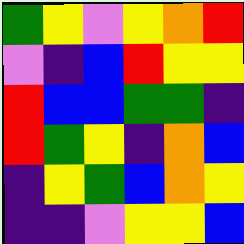[["green", "yellow", "violet", "yellow", "orange", "red"], ["violet", "indigo", "blue", "red", "yellow", "yellow"], ["red", "blue", "blue", "green", "green", "indigo"], ["red", "green", "yellow", "indigo", "orange", "blue"], ["indigo", "yellow", "green", "blue", "orange", "yellow"], ["indigo", "indigo", "violet", "yellow", "yellow", "blue"]]